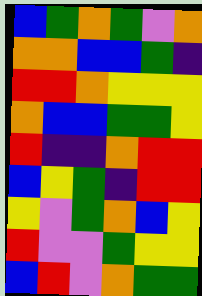[["blue", "green", "orange", "green", "violet", "orange"], ["orange", "orange", "blue", "blue", "green", "indigo"], ["red", "red", "orange", "yellow", "yellow", "yellow"], ["orange", "blue", "blue", "green", "green", "yellow"], ["red", "indigo", "indigo", "orange", "red", "red"], ["blue", "yellow", "green", "indigo", "red", "red"], ["yellow", "violet", "green", "orange", "blue", "yellow"], ["red", "violet", "violet", "green", "yellow", "yellow"], ["blue", "red", "violet", "orange", "green", "green"]]